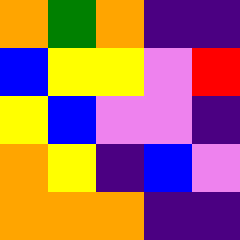[["orange", "green", "orange", "indigo", "indigo"], ["blue", "yellow", "yellow", "violet", "red"], ["yellow", "blue", "violet", "violet", "indigo"], ["orange", "yellow", "indigo", "blue", "violet"], ["orange", "orange", "orange", "indigo", "indigo"]]